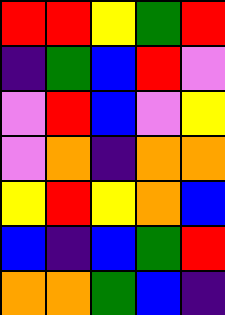[["red", "red", "yellow", "green", "red"], ["indigo", "green", "blue", "red", "violet"], ["violet", "red", "blue", "violet", "yellow"], ["violet", "orange", "indigo", "orange", "orange"], ["yellow", "red", "yellow", "orange", "blue"], ["blue", "indigo", "blue", "green", "red"], ["orange", "orange", "green", "blue", "indigo"]]